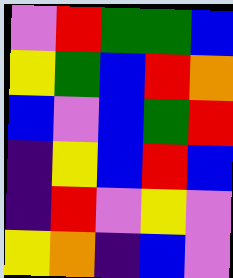[["violet", "red", "green", "green", "blue"], ["yellow", "green", "blue", "red", "orange"], ["blue", "violet", "blue", "green", "red"], ["indigo", "yellow", "blue", "red", "blue"], ["indigo", "red", "violet", "yellow", "violet"], ["yellow", "orange", "indigo", "blue", "violet"]]